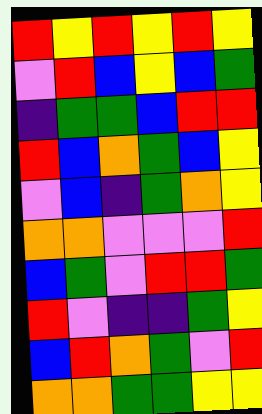[["red", "yellow", "red", "yellow", "red", "yellow"], ["violet", "red", "blue", "yellow", "blue", "green"], ["indigo", "green", "green", "blue", "red", "red"], ["red", "blue", "orange", "green", "blue", "yellow"], ["violet", "blue", "indigo", "green", "orange", "yellow"], ["orange", "orange", "violet", "violet", "violet", "red"], ["blue", "green", "violet", "red", "red", "green"], ["red", "violet", "indigo", "indigo", "green", "yellow"], ["blue", "red", "orange", "green", "violet", "red"], ["orange", "orange", "green", "green", "yellow", "yellow"]]